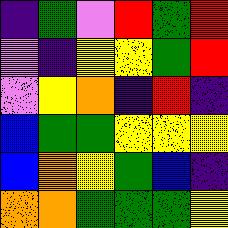[["indigo", "green", "violet", "red", "green", "red"], ["violet", "indigo", "yellow", "yellow", "green", "red"], ["violet", "yellow", "orange", "indigo", "red", "indigo"], ["blue", "green", "green", "yellow", "yellow", "yellow"], ["blue", "orange", "yellow", "green", "blue", "indigo"], ["orange", "orange", "green", "green", "green", "yellow"]]